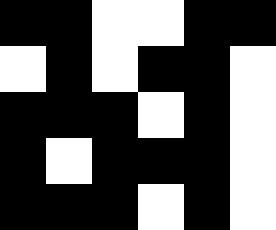[["black", "black", "white", "white", "black", "black"], ["white", "black", "white", "black", "black", "white"], ["black", "black", "black", "white", "black", "white"], ["black", "white", "black", "black", "black", "white"], ["black", "black", "black", "white", "black", "white"]]